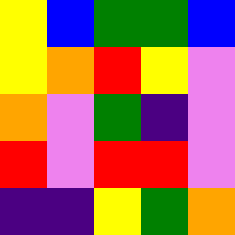[["yellow", "blue", "green", "green", "blue"], ["yellow", "orange", "red", "yellow", "violet"], ["orange", "violet", "green", "indigo", "violet"], ["red", "violet", "red", "red", "violet"], ["indigo", "indigo", "yellow", "green", "orange"]]